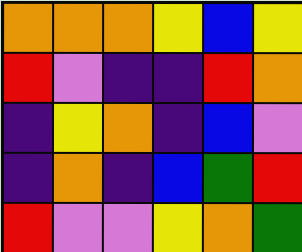[["orange", "orange", "orange", "yellow", "blue", "yellow"], ["red", "violet", "indigo", "indigo", "red", "orange"], ["indigo", "yellow", "orange", "indigo", "blue", "violet"], ["indigo", "orange", "indigo", "blue", "green", "red"], ["red", "violet", "violet", "yellow", "orange", "green"]]